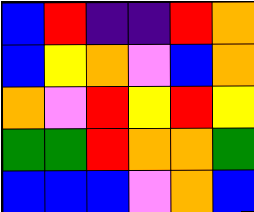[["blue", "red", "indigo", "indigo", "red", "orange"], ["blue", "yellow", "orange", "violet", "blue", "orange"], ["orange", "violet", "red", "yellow", "red", "yellow"], ["green", "green", "red", "orange", "orange", "green"], ["blue", "blue", "blue", "violet", "orange", "blue"]]